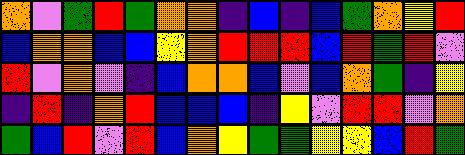[["orange", "violet", "green", "red", "green", "orange", "orange", "indigo", "blue", "indigo", "blue", "green", "orange", "yellow", "red"], ["blue", "orange", "orange", "blue", "blue", "yellow", "orange", "red", "red", "red", "blue", "red", "green", "red", "violet"], ["red", "violet", "orange", "violet", "indigo", "blue", "orange", "orange", "blue", "violet", "blue", "orange", "green", "indigo", "yellow"], ["indigo", "red", "indigo", "orange", "red", "blue", "blue", "blue", "indigo", "yellow", "violet", "red", "red", "violet", "orange"], ["green", "blue", "red", "violet", "red", "blue", "orange", "yellow", "green", "green", "yellow", "yellow", "blue", "red", "green"]]